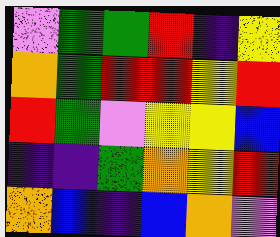[["violet", "green", "green", "red", "indigo", "yellow"], ["orange", "green", "red", "red", "yellow", "red"], ["red", "green", "violet", "yellow", "yellow", "blue"], ["indigo", "indigo", "green", "orange", "yellow", "red"], ["orange", "blue", "indigo", "blue", "orange", "violet"]]